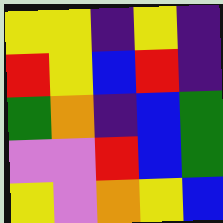[["yellow", "yellow", "indigo", "yellow", "indigo"], ["red", "yellow", "blue", "red", "indigo"], ["green", "orange", "indigo", "blue", "green"], ["violet", "violet", "red", "blue", "green"], ["yellow", "violet", "orange", "yellow", "blue"]]